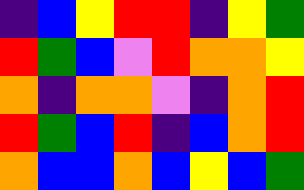[["indigo", "blue", "yellow", "red", "red", "indigo", "yellow", "green"], ["red", "green", "blue", "violet", "red", "orange", "orange", "yellow"], ["orange", "indigo", "orange", "orange", "violet", "indigo", "orange", "red"], ["red", "green", "blue", "red", "indigo", "blue", "orange", "red"], ["orange", "blue", "blue", "orange", "blue", "yellow", "blue", "green"]]